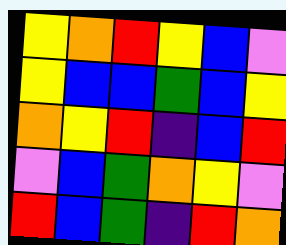[["yellow", "orange", "red", "yellow", "blue", "violet"], ["yellow", "blue", "blue", "green", "blue", "yellow"], ["orange", "yellow", "red", "indigo", "blue", "red"], ["violet", "blue", "green", "orange", "yellow", "violet"], ["red", "blue", "green", "indigo", "red", "orange"]]